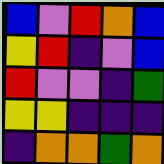[["blue", "violet", "red", "orange", "blue"], ["yellow", "red", "indigo", "violet", "blue"], ["red", "violet", "violet", "indigo", "green"], ["yellow", "yellow", "indigo", "indigo", "indigo"], ["indigo", "orange", "orange", "green", "orange"]]